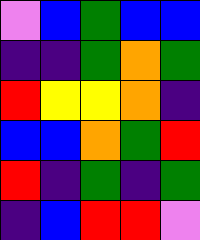[["violet", "blue", "green", "blue", "blue"], ["indigo", "indigo", "green", "orange", "green"], ["red", "yellow", "yellow", "orange", "indigo"], ["blue", "blue", "orange", "green", "red"], ["red", "indigo", "green", "indigo", "green"], ["indigo", "blue", "red", "red", "violet"]]